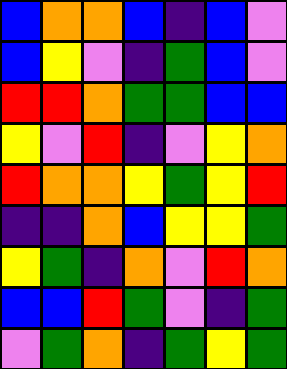[["blue", "orange", "orange", "blue", "indigo", "blue", "violet"], ["blue", "yellow", "violet", "indigo", "green", "blue", "violet"], ["red", "red", "orange", "green", "green", "blue", "blue"], ["yellow", "violet", "red", "indigo", "violet", "yellow", "orange"], ["red", "orange", "orange", "yellow", "green", "yellow", "red"], ["indigo", "indigo", "orange", "blue", "yellow", "yellow", "green"], ["yellow", "green", "indigo", "orange", "violet", "red", "orange"], ["blue", "blue", "red", "green", "violet", "indigo", "green"], ["violet", "green", "orange", "indigo", "green", "yellow", "green"]]